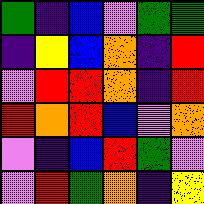[["green", "indigo", "blue", "violet", "green", "green"], ["indigo", "yellow", "blue", "orange", "indigo", "red"], ["violet", "red", "red", "orange", "indigo", "red"], ["red", "orange", "red", "blue", "violet", "orange"], ["violet", "indigo", "blue", "red", "green", "violet"], ["violet", "red", "green", "orange", "indigo", "yellow"]]